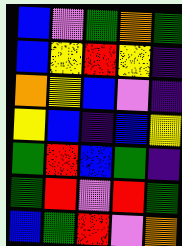[["blue", "violet", "green", "orange", "green"], ["blue", "yellow", "red", "yellow", "indigo"], ["orange", "yellow", "blue", "violet", "indigo"], ["yellow", "blue", "indigo", "blue", "yellow"], ["green", "red", "blue", "green", "indigo"], ["green", "red", "violet", "red", "green"], ["blue", "green", "red", "violet", "orange"]]